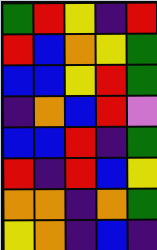[["green", "red", "yellow", "indigo", "red"], ["red", "blue", "orange", "yellow", "green"], ["blue", "blue", "yellow", "red", "green"], ["indigo", "orange", "blue", "red", "violet"], ["blue", "blue", "red", "indigo", "green"], ["red", "indigo", "red", "blue", "yellow"], ["orange", "orange", "indigo", "orange", "green"], ["yellow", "orange", "indigo", "blue", "indigo"]]